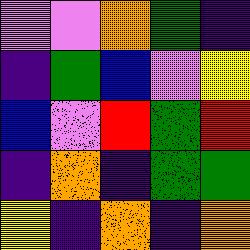[["violet", "violet", "orange", "green", "indigo"], ["indigo", "green", "blue", "violet", "yellow"], ["blue", "violet", "red", "green", "red"], ["indigo", "orange", "indigo", "green", "green"], ["yellow", "indigo", "orange", "indigo", "orange"]]